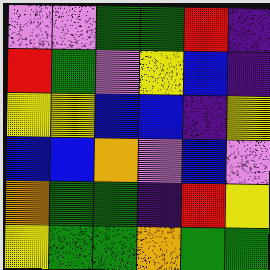[["violet", "violet", "green", "green", "red", "indigo"], ["red", "green", "violet", "yellow", "blue", "indigo"], ["yellow", "yellow", "blue", "blue", "indigo", "yellow"], ["blue", "blue", "orange", "violet", "blue", "violet"], ["orange", "green", "green", "indigo", "red", "yellow"], ["yellow", "green", "green", "orange", "green", "green"]]